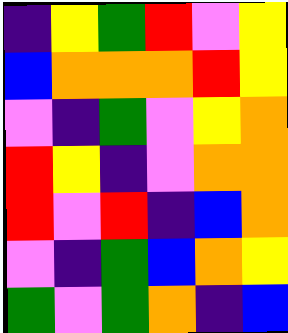[["indigo", "yellow", "green", "red", "violet", "yellow"], ["blue", "orange", "orange", "orange", "red", "yellow"], ["violet", "indigo", "green", "violet", "yellow", "orange"], ["red", "yellow", "indigo", "violet", "orange", "orange"], ["red", "violet", "red", "indigo", "blue", "orange"], ["violet", "indigo", "green", "blue", "orange", "yellow"], ["green", "violet", "green", "orange", "indigo", "blue"]]